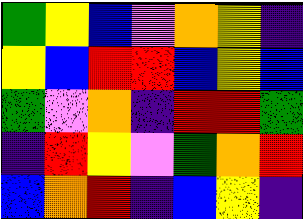[["green", "yellow", "blue", "violet", "orange", "yellow", "indigo"], ["yellow", "blue", "red", "red", "blue", "yellow", "blue"], ["green", "violet", "orange", "indigo", "red", "red", "green"], ["indigo", "red", "yellow", "violet", "green", "orange", "red"], ["blue", "orange", "red", "indigo", "blue", "yellow", "indigo"]]